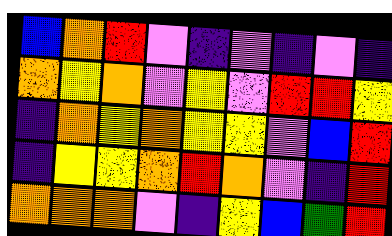[["blue", "orange", "red", "violet", "indigo", "violet", "indigo", "violet", "indigo"], ["orange", "yellow", "orange", "violet", "yellow", "violet", "red", "red", "yellow"], ["indigo", "orange", "yellow", "orange", "yellow", "yellow", "violet", "blue", "red"], ["indigo", "yellow", "yellow", "orange", "red", "orange", "violet", "indigo", "red"], ["orange", "orange", "orange", "violet", "indigo", "yellow", "blue", "green", "red"]]